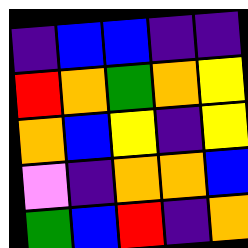[["indigo", "blue", "blue", "indigo", "indigo"], ["red", "orange", "green", "orange", "yellow"], ["orange", "blue", "yellow", "indigo", "yellow"], ["violet", "indigo", "orange", "orange", "blue"], ["green", "blue", "red", "indigo", "orange"]]